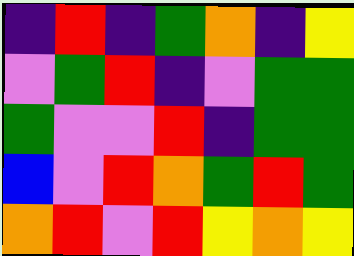[["indigo", "red", "indigo", "green", "orange", "indigo", "yellow"], ["violet", "green", "red", "indigo", "violet", "green", "green"], ["green", "violet", "violet", "red", "indigo", "green", "green"], ["blue", "violet", "red", "orange", "green", "red", "green"], ["orange", "red", "violet", "red", "yellow", "orange", "yellow"]]